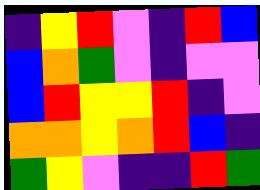[["indigo", "yellow", "red", "violet", "indigo", "red", "blue"], ["blue", "orange", "green", "violet", "indigo", "violet", "violet"], ["blue", "red", "yellow", "yellow", "red", "indigo", "violet"], ["orange", "orange", "yellow", "orange", "red", "blue", "indigo"], ["green", "yellow", "violet", "indigo", "indigo", "red", "green"]]